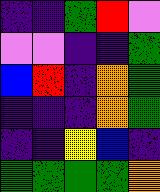[["indigo", "indigo", "green", "red", "violet"], ["violet", "violet", "indigo", "indigo", "green"], ["blue", "red", "indigo", "orange", "green"], ["indigo", "indigo", "indigo", "orange", "green"], ["indigo", "indigo", "yellow", "blue", "indigo"], ["green", "green", "green", "green", "orange"]]